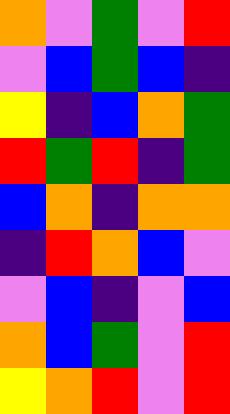[["orange", "violet", "green", "violet", "red"], ["violet", "blue", "green", "blue", "indigo"], ["yellow", "indigo", "blue", "orange", "green"], ["red", "green", "red", "indigo", "green"], ["blue", "orange", "indigo", "orange", "orange"], ["indigo", "red", "orange", "blue", "violet"], ["violet", "blue", "indigo", "violet", "blue"], ["orange", "blue", "green", "violet", "red"], ["yellow", "orange", "red", "violet", "red"]]